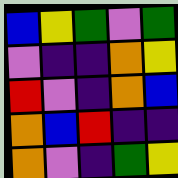[["blue", "yellow", "green", "violet", "green"], ["violet", "indigo", "indigo", "orange", "yellow"], ["red", "violet", "indigo", "orange", "blue"], ["orange", "blue", "red", "indigo", "indigo"], ["orange", "violet", "indigo", "green", "yellow"]]